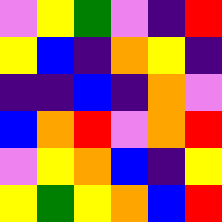[["violet", "yellow", "green", "violet", "indigo", "red"], ["yellow", "blue", "indigo", "orange", "yellow", "indigo"], ["indigo", "indigo", "blue", "indigo", "orange", "violet"], ["blue", "orange", "red", "violet", "orange", "red"], ["violet", "yellow", "orange", "blue", "indigo", "yellow"], ["yellow", "green", "yellow", "orange", "blue", "red"]]